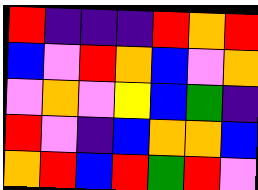[["red", "indigo", "indigo", "indigo", "red", "orange", "red"], ["blue", "violet", "red", "orange", "blue", "violet", "orange"], ["violet", "orange", "violet", "yellow", "blue", "green", "indigo"], ["red", "violet", "indigo", "blue", "orange", "orange", "blue"], ["orange", "red", "blue", "red", "green", "red", "violet"]]